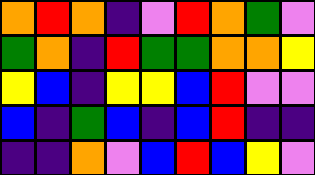[["orange", "red", "orange", "indigo", "violet", "red", "orange", "green", "violet"], ["green", "orange", "indigo", "red", "green", "green", "orange", "orange", "yellow"], ["yellow", "blue", "indigo", "yellow", "yellow", "blue", "red", "violet", "violet"], ["blue", "indigo", "green", "blue", "indigo", "blue", "red", "indigo", "indigo"], ["indigo", "indigo", "orange", "violet", "blue", "red", "blue", "yellow", "violet"]]